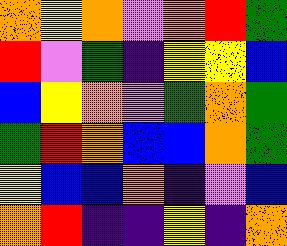[["orange", "yellow", "orange", "violet", "orange", "red", "green"], ["red", "violet", "green", "indigo", "yellow", "yellow", "blue"], ["blue", "yellow", "orange", "violet", "green", "orange", "green"], ["green", "red", "orange", "blue", "blue", "orange", "green"], ["yellow", "blue", "blue", "orange", "indigo", "violet", "blue"], ["orange", "red", "indigo", "indigo", "yellow", "indigo", "orange"]]